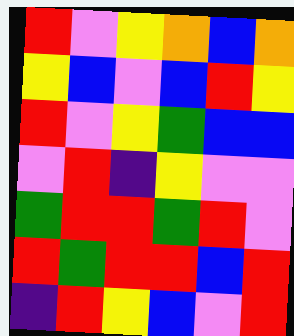[["red", "violet", "yellow", "orange", "blue", "orange"], ["yellow", "blue", "violet", "blue", "red", "yellow"], ["red", "violet", "yellow", "green", "blue", "blue"], ["violet", "red", "indigo", "yellow", "violet", "violet"], ["green", "red", "red", "green", "red", "violet"], ["red", "green", "red", "red", "blue", "red"], ["indigo", "red", "yellow", "blue", "violet", "red"]]